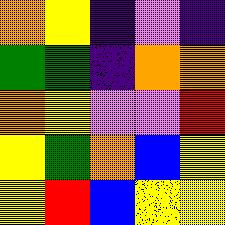[["orange", "yellow", "indigo", "violet", "indigo"], ["green", "green", "indigo", "orange", "orange"], ["orange", "yellow", "violet", "violet", "red"], ["yellow", "green", "orange", "blue", "yellow"], ["yellow", "red", "blue", "yellow", "yellow"]]